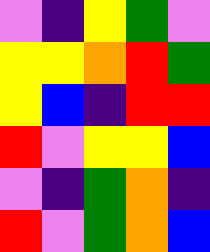[["violet", "indigo", "yellow", "green", "violet"], ["yellow", "yellow", "orange", "red", "green"], ["yellow", "blue", "indigo", "red", "red"], ["red", "violet", "yellow", "yellow", "blue"], ["violet", "indigo", "green", "orange", "indigo"], ["red", "violet", "green", "orange", "blue"]]